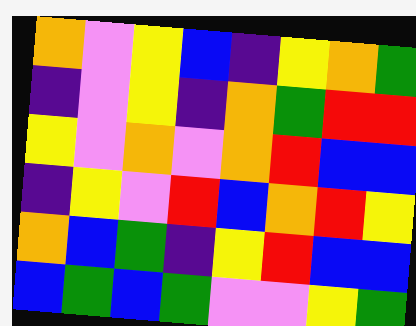[["orange", "violet", "yellow", "blue", "indigo", "yellow", "orange", "green"], ["indigo", "violet", "yellow", "indigo", "orange", "green", "red", "red"], ["yellow", "violet", "orange", "violet", "orange", "red", "blue", "blue"], ["indigo", "yellow", "violet", "red", "blue", "orange", "red", "yellow"], ["orange", "blue", "green", "indigo", "yellow", "red", "blue", "blue"], ["blue", "green", "blue", "green", "violet", "violet", "yellow", "green"]]